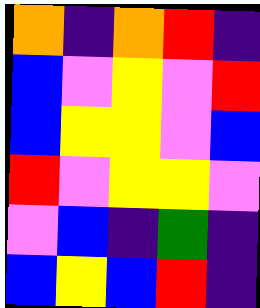[["orange", "indigo", "orange", "red", "indigo"], ["blue", "violet", "yellow", "violet", "red"], ["blue", "yellow", "yellow", "violet", "blue"], ["red", "violet", "yellow", "yellow", "violet"], ["violet", "blue", "indigo", "green", "indigo"], ["blue", "yellow", "blue", "red", "indigo"]]